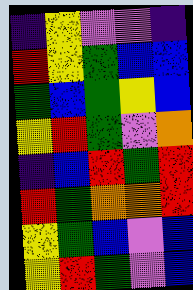[["indigo", "yellow", "violet", "violet", "indigo"], ["red", "yellow", "green", "blue", "blue"], ["green", "blue", "green", "yellow", "blue"], ["yellow", "red", "green", "violet", "orange"], ["indigo", "blue", "red", "green", "red"], ["red", "green", "orange", "orange", "red"], ["yellow", "green", "blue", "violet", "blue"], ["yellow", "red", "green", "violet", "blue"]]